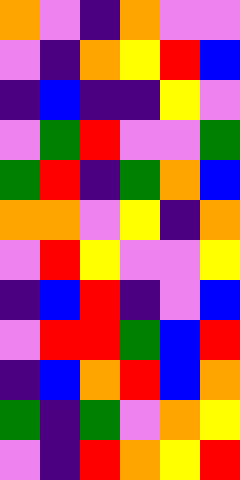[["orange", "violet", "indigo", "orange", "violet", "violet"], ["violet", "indigo", "orange", "yellow", "red", "blue"], ["indigo", "blue", "indigo", "indigo", "yellow", "violet"], ["violet", "green", "red", "violet", "violet", "green"], ["green", "red", "indigo", "green", "orange", "blue"], ["orange", "orange", "violet", "yellow", "indigo", "orange"], ["violet", "red", "yellow", "violet", "violet", "yellow"], ["indigo", "blue", "red", "indigo", "violet", "blue"], ["violet", "red", "red", "green", "blue", "red"], ["indigo", "blue", "orange", "red", "blue", "orange"], ["green", "indigo", "green", "violet", "orange", "yellow"], ["violet", "indigo", "red", "orange", "yellow", "red"]]